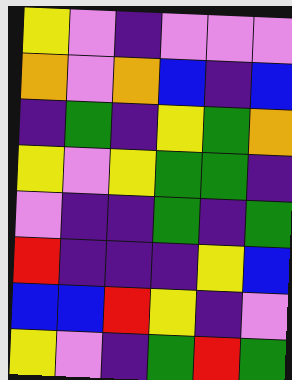[["yellow", "violet", "indigo", "violet", "violet", "violet"], ["orange", "violet", "orange", "blue", "indigo", "blue"], ["indigo", "green", "indigo", "yellow", "green", "orange"], ["yellow", "violet", "yellow", "green", "green", "indigo"], ["violet", "indigo", "indigo", "green", "indigo", "green"], ["red", "indigo", "indigo", "indigo", "yellow", "blue"], ["blue", "blue", "red", "yellow", "indigo", "violet"], ["yellow", "violet", "indigo", "green", "red", "green"]]